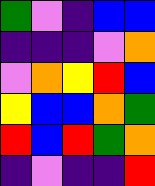[["green", "violet", "indigo", "blue", "blue"], ["indigo", "indigo", "indigo", "violet", "orange"], ["violet", "orange", "yellow", "red", "blue"], ["yellow", "blue", "blue", "orange", "green"], ["red", "blue", "red", "green", "orange"], ["indigo", "violet", "indigo", "indigo", "red"]]